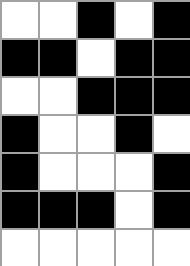[["white", "white", "black", "white", "black"], ["black", "black", "white", "black", "black"], ["white", "white", "black", "black", "black"], ["black", "white", "white", "black", "white"], ["black", "white", "white", "white", "black"], ["black", "black", "black", "white", "black"], ["white", "white", "white", "white", "white"]]